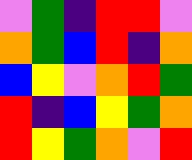[["violet", "green", "indigo", "red", "red", "violet"], ["orange", "green", "blue", "red", "indigo", "orange"], ["blue", "yellow", "violet", "orange", "red", "green"], ["red", "indigo", "blue", "yellow", "green", "orange"], ["red", "yellow", "green", "orange", "violet", "red"]]